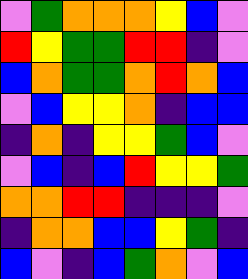[["violet", "green", "orange", "orange", "orange", "yellow", "blue", "violet"], ["red", "yellow", "green", "green", "red", "red", "indigo", "violet"], ["blue", "orange", "green", "green", "orange", "red", "orange", "blue"], ["violet", "blue", "yellow", "yellow", "orange", "indigo", "blue", "blue"], ["indigo", "orange", "indigo", "yellow", "yellow", "green", "blue", "violet"], ["violet", "blue", "indigo", "blue", "red", "yellow", "yellow", "green"], ["orange", "orange", "red", "red", "indigo", "indigo", "indigo", "violet"], ["indigo", "orange", "orange", "blue", "blue", "yellow", "green", "indigo"], ["blue", "violet", "indigo", "blue", "green", "orange", "violet", "blue"]]